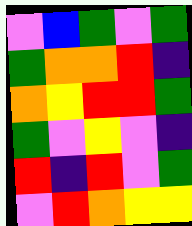[["violet", "blue", "green", "violet", "green"], ["green", "orange", "orange", "red", "indigo"], ["orange", "yellow", "red", "red", "green"], ["green", "violet", "yellow", "violet", "indigo"], ["red", "indigo", "red", "violet", "green"], ["violet", "red", "orange", "yellow", "yellow"]]